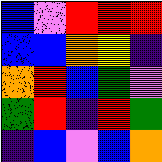[["blue", "violet", "red", "red", "red"], ["blue", "blue", "orange", "yellow", "indigo"], ["orange", "red", "blue", "green", "violet"], ["green", "red", "indigo", "red", "green"], ["indigo", "blue", "violet", "blue", "orange"]]